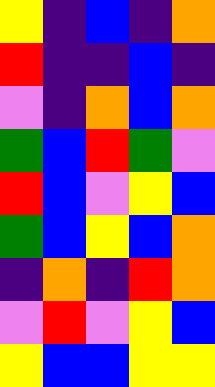[["yellow", "indigo", "blue", "indigo", "orange"], ["red", "indigo", "indigo", "blue", "indigo"], ["violet", "indigo", "orange", "blue", "orange"], ["green", "blue", "red", "green", "violet"], ["red", "blue", "violet", "yellow", "blue"], ["green", "blue", "yellow", "blue", "orange"], ["indigo", "orange", "indigo", "red", "orange"], ["violet", "red", "violet", "yellow", "blue"], ["yellow", "blue", "blue", "yellow", "yellow"]]